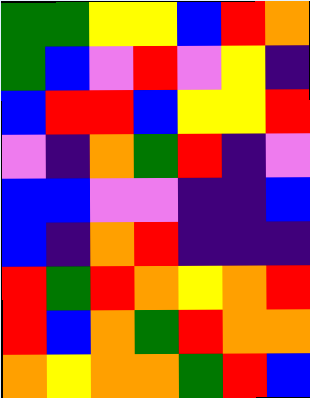[["green", "green", "yellow", "yellow", "blue", "red", "orange"], ["green", "blue", "violet", "red", "violet", "yellow", "indigo"], ["blue", "red", "red", "blue", "yellow", "yellow", "red"], ["violet", "indigo", "orange", "green", "red", "indigo", "violet"], ["blue", "blue", "violet", "violet", "indigo", "indigo", "blue"], ["blue", "indigo", "orange", "red", "indigo", "indigo", "indigo"], ["red", "green", "red", "orange", "yellow", "orange", "red"], ["red", "blue", "orange", "green", "red", "orange", "orange"], ["orange", "yellow", "orange", "orange", "green", "red", "blue"]]